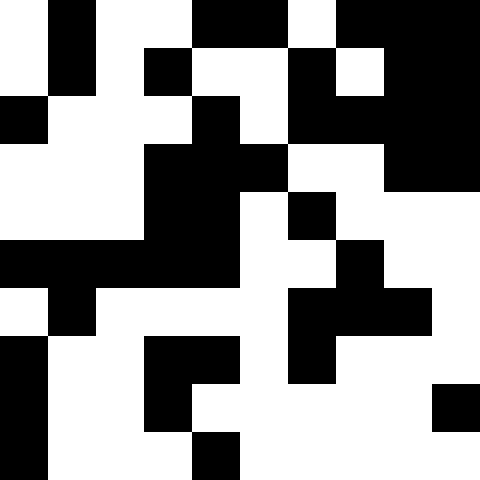[["white", "black", "white", "white", "black", "black", "white", "black", "black", "black"], ["white", "black", "white", "black", "white", "white", "black", "white", "black", "black"], ["black", "white", "white", "white", "black", "white", "black", "black", "black", "black"], ["white", "white", "white", "black", "black", "black", "white", "white", "black", "black"], ["white", "white", "white", "black", "black", "white", "black", "white", "white", "white"], ["black", "black", "black", "black", "black", "white", "white", "black", "white", "white"], ["white", "black", "white", "white", "white", "white", "black", "black", "black", "white"], ["black", "white", "white", "black", "black", "white", "black", "white", "white", "white"], ["black", "white", "white", "black", "white", "white", "white", "white", "white", "black"], ["black", "white", "white", "white", "black", "white", "white", "white", "white", "white"]]